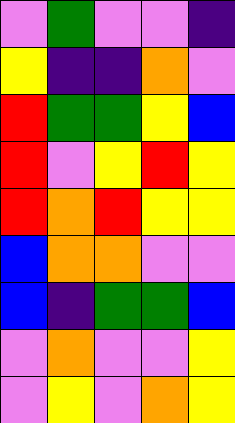[["violet", "green", "violet", "violet", "indigo"], ["yellow", "indigo", "indigo", "orange", "violet"], ["red", "green", "green", "yellow", "blue"], ["red", "violet", "yellow", "red", "yellow"], ["red", "orange", "red", "yellow", "yellow"], ["blue", "orange", "orange", "violet", "violet"], ["blue", "indigo", "green", "green", "blue"], ["violet", "orange", "violet", "violet", "yellow"], ["violet", "yellow", "violet", "orange", "yellow"]]